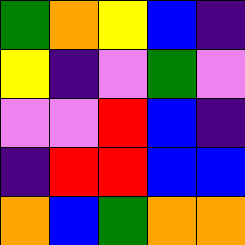[["green", "orange", "yellow", "blue", "indigo"], ["yellow", "indigo", "violet", "green", "violet"], ["violet", "violet", "red", "blue", "indigo"], ["indigo", "red", "red", "blue", "blue"], ["orange", "blue", "green", "orange", "orange"]]